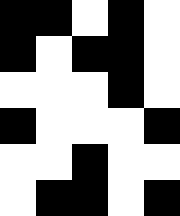[["black", "black", "white", "black", "white"], ["black", "white", "black", "black", "white"], ["white", "white", "white", "black", "white"], ["black", "white", "white", "white", "black"], ["white", "white", "black", "white", "white"], ["white", "black", "black", "white", "black"]]